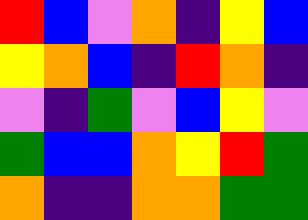[["red", "blue", "violet", "orange", "indigo", "yellow", "blue"], ["yellow", "orange", "blue", "indigo", "red", "orange", "indigo"], ["violet", "indigo", "green", "violet", "blue", "yellow", "violet"], ["green", "blue", "blue", "orange", "yellow", "red", "green"], ["orange", "indigo", "indigo", "orange", "orange", "green", "green"]]